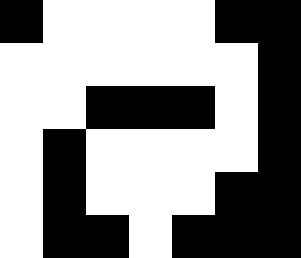[["black", "white", "white", "white", "white", "black", "black"], ["white", "white", "white", "white", "white", "white", "black"], ["white", "white", "black", "black", "black", "white", "black"], ["white", "black", "white", "white", "white", "white", "black"], ["white", "black", "white", "white", "white", "black", "black"], ["white", "black", "black", "white", "black", "black", "black"]]